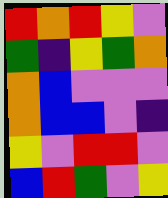[["red", "orange", "red", "yellow", "violet"], ["green", "indigo", "yellow", "green", "orange"], ["orange", "blue", "violet", "violet", "violet"], ["orange", "blue", "blue", "violet", "indigo"], ["yellow", "violet", "red", "red", "violet"], ["blue", "red", "green", "violet", "yellow"]]